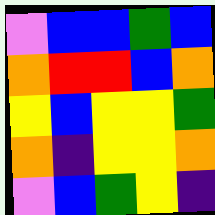[["violet", "blue", "blue", "green", "blue"], ["orange", "red", "red", "blue", "orange"], ["yellow", "blue", "yellow", "yellow", "green"], ["orange", "indigo", "yellow", "yellow", "orange"], ["violet", "blue", "green", "yellow", "indigo"]]